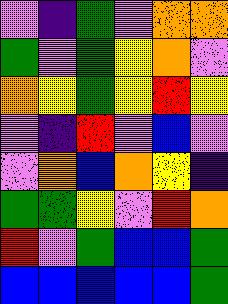[["violet", "indigo", "green", "violet", "orange", "orange"], ["green", "violet", "green", "yellow", "orange", "violet"], ["orange", "yellow", "green", "yellow", "red", "yellow"], ["violet", "indigo", "red", "violet", "blue", "violet"], ["violet", "orange", "blue", "orange", "yellow", "indigo"], ["green", "green", "yellow", "violet", "red", "orange"], ["red", "violet", "green", "blue", "blue", "green"], ["blue", "blue", "blue", "blue", "blue", "green"]]